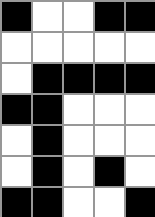[["black", "white", "white", "black", "black"], ["white", "white", "white", "white", "white"], ["white", "black", "black", "black", "black"], ["black", "black", "white", "white", "white"], ["white", "black", "white", "white", "white"], ["white", "black", "white", "black", "white"], ["black", "black", "white", "white", "black"]]